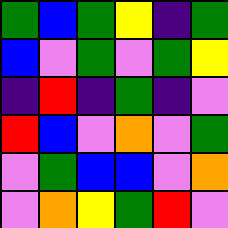[["green", "blue", "green", "yellow", "indigo", "green"], ["blue", "violet", "green", "violet", "green", "yellow"], ["indigo", "red", "indigo", "green", "indigo", "violet"], ["red", "blue", "violet", "orange", "violet", "green"], ["violet", "green", "blue", "blue", "violet", "orange"], ["violet", "orange", "yellow", "green", "red", "violet"]]